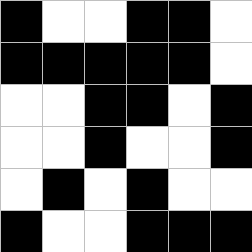[["black", "white", "white", "black", "black", "white"], ["black", "black", "black", "black", "black", "white"], ["white", "white", "black", "black", "white", "black"], ["white", "white", "black", "white", "white", "black"], ["white", "black", "white", "black", "white", "white"], ["black", "white", "white", "black", "black", "black"]]